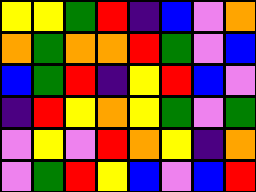[["yellow", "yellow", "green", "red", "indigo", "blue", "violet", "orange"], ["orange", "green", "orange", "orange", "red", "green", "violet", "blue"], ["blue", "green", "red", "indigo", "yellow", "red", "blue", "violet"], ["indigo", "red", "yellow", "orange", "yellow", "green", "violet", "green"], ["violet", "yellow", "violet", "red", "orange", "yellow", "indigo", "orange"], ["violet", "green", "red", "yellow", "blue", "violet", "blue", "red"]]